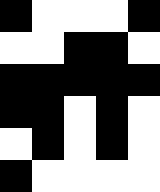[["black", "white", "white", "white", "black"], ["white", "white", "black", "black", "white"], ["black", "black", "black", "black", "black"], ["black", "black", "white", "black", "white"], ["white", "black", "white", "black", "white"], ["black", "white", "white", "white", "white"]]